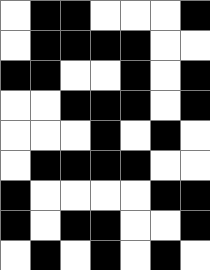[["white", "black", "black", "white", "white", "white", "black"], ["white", "black", "black", "black", "black", "white", "white"], ["black", "black", "white", "white", "black", "white", "black"], ["white", "white", "black", "black", "black", "white", "black"], ["white", "white", "white", "black", "white", "black", "white"], ["white", "black", "black", "black", "black", "white", "white"], ["black", "white", "white", "white", "white", "black", "black"], ["black", "white", "black", "black", "white", "white", "black"], ["white", "black", "white", "black", "white", "black", "white"]]